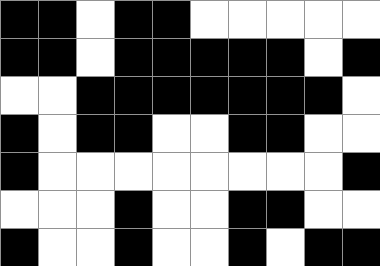[["black", "black", "white", "black", "black", "white", "white", "white", "white", "white"], ["black", "black", "white", "black", "black", "black", "black", "black", "white", "black"], ["white", "white", "black", "black", "black", "black", "black", "black", "black", "white"], ["black", "white", "black", "black", "white", "white", "black", "black", "white", "white"], ["black", "white", "white", "white", "white", "white", "white", "white", "white", "black"], ["white", "white", "white", "black", "white", "white", "black", "black", "white", "white"], ["black", "white", "white", "black", "white", "white", "black", "white", "black", "black"]]